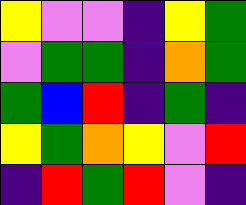[["yellow", "violet", "violet", "indigo", "yellow", "green"], ["violet", "green", "green", "indigo", "orange", "green"], ["green", "blue", "red", "indigo", "green", "indigo"], ["yellow", "green", "orange", "yellow", "violet", "red"], ["indigo", "red", "green", "red", "violet", "indigo"]]